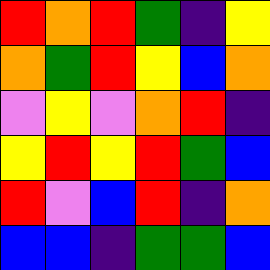[["red", "orange", "red", "green", "indigo", "yellow"], ["orange", "green", "red", "yellow", "blue", "orange"], ["violet", "yellow", "violet", "orange", "red", "indigo"], ["yellow", "red", "yellow", "red", "green", "blue"], ["red", "violet", "blue", "red", "indigo", "orange"], ["blue", "blue", "indigo", "green", "green", "blue"]]